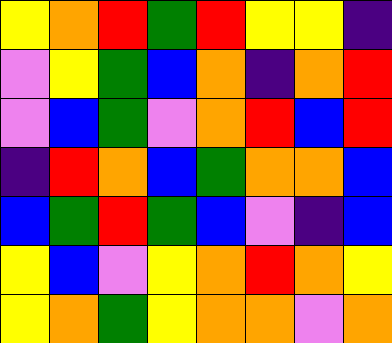[["yellow", "orange", "red", "green", "red", "yellow", "yellow", "indigo"], ["violet", "yellow", "green", "blue", "orange", "indigo", "orange", "red"], ["violet", "blue", "green", "violet", "orange", "red", "blue", "red"], ["indigo", "red", "orange", "blue", "green", "orange", "orange", "blue"], ["blue", "green", "red", "green", "blue", "violet", "indigo", "blue"], ["yellow", "blue", "violet", "yellow", "orange", "red", "orange", "yellow"], ["yellow", "orange", "green", "yellow", "orange", "orange", "violet", "orange"]]